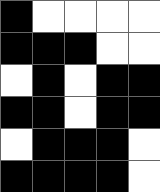[["black", "white", "white", "white", "white"], ["black", "black", "black", "white", "white"], ["white", "black", "white", "black", "black"], ["black", "black", "white", "black", "black"], ["white", "black", "black", "black", "white"], ["black", "black", "black", "black", "white"]]